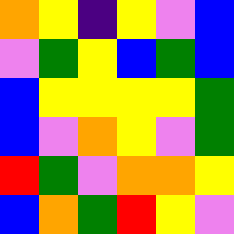[["orange", "yellow", "indigo", "yellow", "violet", "blue"], ["violet", "green", "yellow", "blue", "green", "blue"], ["blue", "yellow", "yellow", "yellow", "yellow", "green"], ["blue", "violet", "orange", "yellow", "violet", "green"], ["red", "green", "violet", "orange", "orange", "yellow"], ["blue", "orange", "green", "red", "yellow", "violet"]]